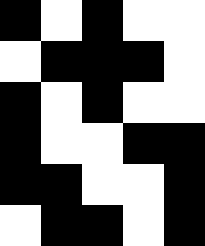[["black", "white", "black", "white", "white"], ["white", "black", "black", "black", "white"], ["black", "white", "black", "white", "white"], ["black", "white", "white", "black", "black"], ["black", "black", "white", "white", "black"], ["white", "black", "black", "white", "black"]]